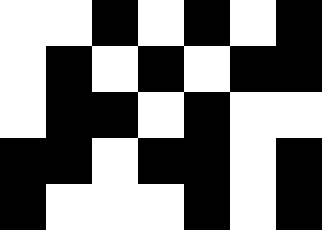[["white", "white", "black", "white", "black", "white", "black"], ["white", "black", "white", "black", "white", "black", "black"], ["white", "black", "black", "white", "black", "white", "white"], ["black", "black", "white", "black", "black", "white", "black"], ["black", "white", "white", "white", "black", "white", "black"]]